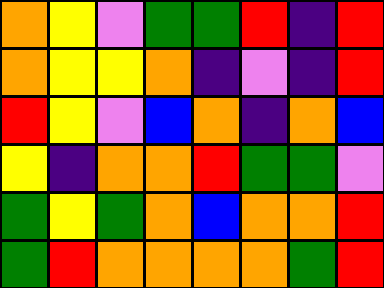[["orange", "yellow", "violet", "green", "green", "red", "indigo", "red"], ["orange", "yellow", "yellow", "orange", "indigo", "violet", "indigo", "red"], ["red", "yellow", "violet", "blue", "orange", "indigo", "orange", "blue"], ["yellow", "indigo", "orange", "orange", "red", "green", "green", "violet"], ["green", "yellow", "green", "orange", "blue", "orange", "orange", "red"], ["green", "red", "orange", "orange", "orange", "orange", "green", "red"]]